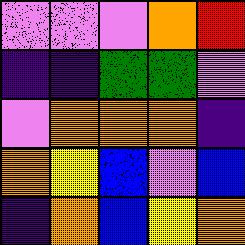[["violet", "violet", "violet", "orange", "red"], ["indigo", "indigo", "green", "green", "violet"], ["violet", "orange", "orange", "orange", "indigo"], ["orange", "yellow", "blue", "violet", "blue"], ["indigo", "orange", "blue", "yellow", "orange"]]